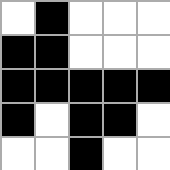[["white", "black", "white", "white", "white"], ["black", "black", "white", "white", "white"], ["black", "black", "black", "black", "black"], ["black", "white", "black", "black", "white"], ["white", "white", "black", "white", "white"]]